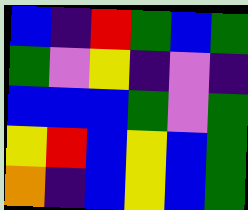[["blue", "indigo", "red", "green", "blue", "green"], ["green", "violet", "yellow", "indigo", "violet", "indigo"], ["blue", "blue", "blue", "green", "violet", "green"], ["yellow", "red", "blue", "yellow", "blue", "green"], ["orange", "indigo", "blue", "yellow", "blue", "green"]]